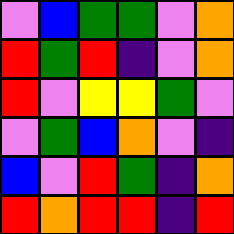[["violet", "blue", "green", "green", "violet", "orange"], ["red", "green", "red", "indigo", "violet", "orange"], ["red", "violet", "yellow", "yellow", "green", "violet"], ["violet", "green", "blue", "orange", "violet", "indigo"], ["blue", "violet", "red", "green", "indigo", "orange"], ["red", "orange", "red", "red", "indigo", "red"]]